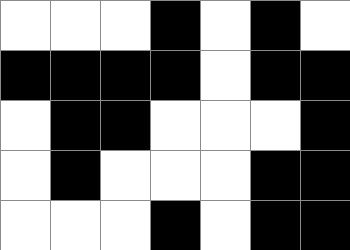[["white", "white", "white", "black", "white", "black", "white"], ["black", "black", "black", "black", "white", "black", "black"], ["white", "black", "black", "white", "white", "white", "black"], ["white", "black", "white", "white", "white", "black", "black"], ["white", "white", "white", "black", "white", "black", "black"]]